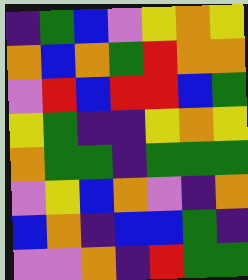[["indigo", "green", "blue", "violet", "yellow", "orange", "yellow"], ["orange", "blue", "orange", "green", "red", "orange", "orange"], ["violet", "red", "blue", "red", "red", "blue", "green"], ["yellow", "green", "indigo", "indigo", "yellow", "orange", "yellow"], ["orange", "green", "green", "indigo", "green", "green", "green"], ["violet", "yellow", "blue", "orange", "violet", "indigo", "orange"], ["blue", "orange", "indigo", "blue", "blue", "green", "indigo"], ["violet", "violet", "orange", "indigo", "red", "green", "green"]]